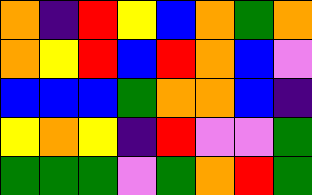[["orange", "indigo", "red", "yellow", "blue", "orange", "green", "orange"], ["orange", "yellow", "red", "blue", "red", "orange", "blue", "violet"], ["blue", "blue", "blue", "green", "orange", "orange", "blue", "indigo"], ["yellow", "orange", "yellow", "indigo", "red", "violet", "violet", "green"], ["green", "green", "green", "violet", "green", "orange", "red", "green"]]